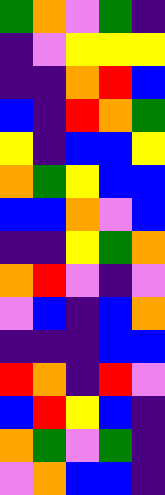[["green", "orange", "violet", "green", "indigo"], ["indigo", "violet", "yellow", "yellow", "yellow"], ["indigo", "indigo", "orange", "red", "blue"], ["blue", "indigo", "red", "orange", "green"], ["yellow", "indigo", "blue", "blue", "yellow"], ["orange", "green", "yellow", "blue", "blue"], ["blue", "blue", "orange", "violet", "blue"], ["indigo", "indigo", "yellow", "green", "orange"], ["orange", "red", "violet", "indigo", "violet"], ["violet", "blue", "indigo", "blue", "orange"], ["indigo", "indigo", "indigo", "blue", "blue"], ["red", "orange", "indigo", "red", "violet"], ["blue", "red", "yellow", "blue", "indigo"], ["orange", "green", "violet", "green", "indigo"], ["violet", "orange", "blue", "blue", "indigo"]]